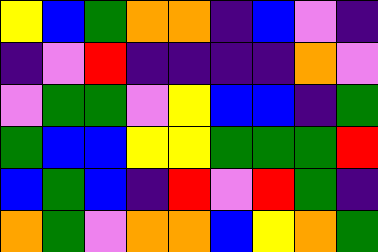[["yellow", "blue", "green", "orange", "orange", "indigo", "blue", "violet", "indigo"], ["indigo", "violet", "red", "indigo", "indigo", "indigo", "indigo", "orange", "violet"], ["violet", "green", "green", "violet", "yellow", "blue", "blue", "indigo", "green"], ["green", "blue", "blue", "yellow", "yellow", "green", "green", "green", "red"], ["blue", "green", "blue", "indigo", "red", "violet", "red", "green", "indigo"], ["orange", "green", "violet", "orange", "orange", "blue", "yellow", "orange", "green"]]